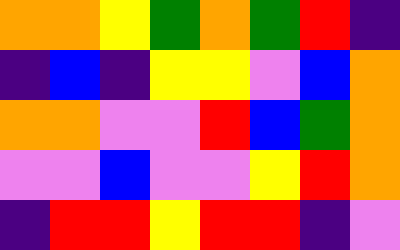[["orange", "orange", "yellow", "green", "orange", "green", "red", "indigo"], ["indigo", "blue", "indigo", "yellow", "yellow", "violet", "blue", "orange"], ["orange", "orange", "violet", "violet", "red", "blue", "green", "orange"], ["violet", "violet", "blue", "violet", "violet", "yellow", "red", "orange"], ["indigo", "red", "red", "yellow", "red", "red", "indigo", "violet"]]